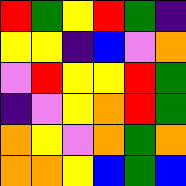[["red", "green", "yellow", "red", "green", "indigo"], ["yellow", "yellow", "indigo", "blue", "violet", "orange"], ["violet", "red", "yellow", "yellow", "red", "green"], ["indigo", "violet", "yellow", "orange", "red", "green"], ["orange", "yellow", "violet", "orange", "green", "orange"], ["orange", "orange", "yellow", "blue", "green", "blue"]]